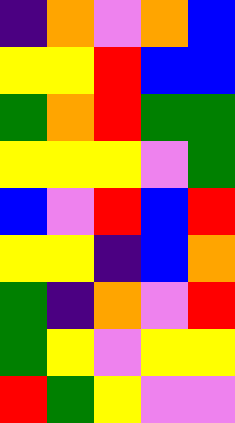[["indigo", "orange", "violet", "orange", "blue"], ["yellow", "yellow", "red", "blue", "blue"], ["green", "orange", "red", "green", "green"], ["yellow", "yellow", "yellow", "violet", "green"], ["blue", "violet", "red", "blue", "red"], ["yellow", "yellow", "indigo", "blue", "orange"], ["green", "indigo", "orange", "violet", "red"], ["green", "yellow", "violet", "yellow", "yellow"], ["red", "green", "yellow", "violet", "violet"]]